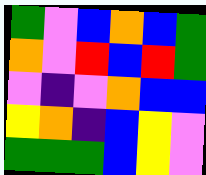[["green", "violet", "blue", "orange", "blue", "green"], ["orange", "violet", "red", "blue", "red", "green"], ["violet", "indigo", "violet", "orange", "blue", "blue"], ["yellow", "orange", "indigo", "blue", "yellow", "violet"], ["green", "green", "green", "blue", "yellow", "violet"]]